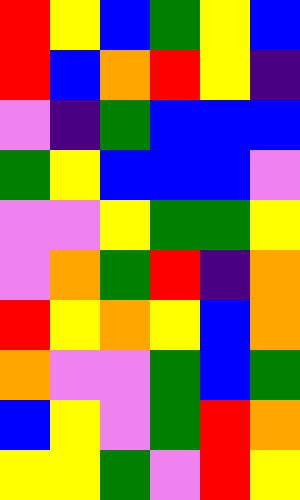[["red", "yellow", "blue", "green", "yellow", "blue"], ["red", "blue", "orange", "red", "yellow", "indigo"], ["violet", "indigo", "green", "blue", "blue", "blue"], ["green", "yellow", "blue", "blue", "blue", "violet"], ["violet", "violet", "yellow", "green", "green", "yellow"], ["violet", "orange", "green", "red", "indigo", "orange"], ["red", "yellow", "orange", "yellow", "blue", "orange"], ["orange", "violet", "violet", "green", "blue", "green"], ["blue", "yellow", "violet", "green", "red", "orange"], ["yellow", "yellow", "green", "violet", "red", "yellow"]]